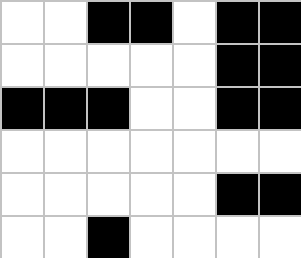[["white", "white", "black", "black", "white", "black", "black"], ["white", "white", "white", "white", "white", "black", "black"], ["black", "black", "black", "white", "white", "black", "black"], ["white", "white", "white", "white", "white", "white", "white"], ["white", "white", "white", "white", "white", "black", "black"], ["white", "white", "black", "white", "white", "white", "white"]]